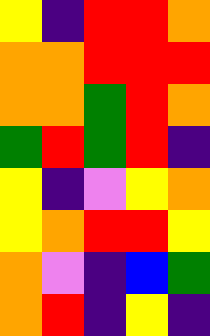[["yellow", "indigo", "red", "red", "orange"], ["orange", "orange", "red", "red", "red"], ["orange", "orange", "green", "red", "orange"], ["green", "red", "green", "red", "indigo"], ["yellow", "indigo", "violet", "yellow", "orange"], ["yellow", "orange", "red", "red", "yellow"], ["orange", "violet", "indigo", "blue", "green"], ["orange", "red", "indigo", "yellow", "indigo"]]